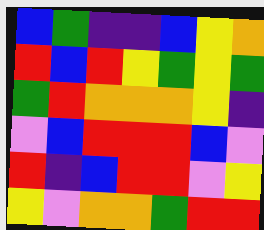[["blue", "green", "indigo", "indigo", "blue", "yellow", "orange"], ["red", "blue", "red", "yellow", "green", "yellow", "green"], ["green", "red", "orange", "orange", "orange", "yellow", "indigo"], ["violet", "blue", "red", "red", "red", "blue", "violet"], ["red", "indigo", "blue", "red", "red", "violet", "yellow"], ["yellow", "violet", "orange", "orange", "green", "red", "red"]]